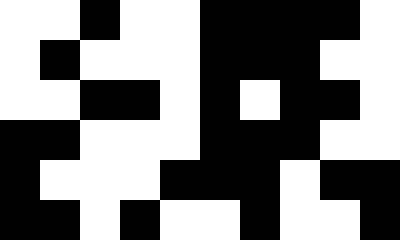[["white", "white", "black", "white", "white", "black", "black", "black", "black", "white"], ["white", "black", "white", "white", "white", "black", "black", "black", "white", "white"], ["white", "white", "black", "black", "white", "black", "white", "black", "black", "white"], ["black", "black", "white", "white", "white", "black", "black", "black", "white", "white"], ["black", "white", "white", "white", "black", "black", "black", "white", "black", "black"], ["black", "black", "white", "black", "white", "white", "black", "white", "white", "black"]]